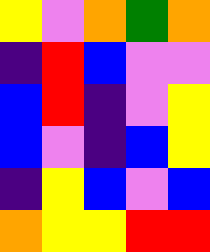[["yellow", "violet", "orange", "green", "orange"], ["indigo", "red", "blue", "violet", "violet"], ["blue", "red", "indigo", "violet", "yellow"], ["blue", "violet", "indigo", "blue", "yellow"], ["indigo", "yellow", "blue", "violet", "blue"], ["orange", "yellow", "yellow", "red", "red"]]